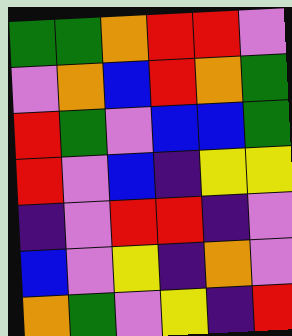[["green", "green", "orange", "red", "red", "violet"], ["violet", "orange", "blue", "red", "orange", "green"], ["red", "green", "violet", "blue", "blue", "green"], ["red", "violet", "blue", "indigo", "yellow", "yellow"], ["indigo", "violet", "red", "red", "indigo", "violet"], ["blue", "violet", "yellow", "indigo", "orange", "violet"], ["orange", "green", "violet", "yellow", "indigo", "red"]]